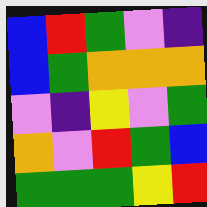[["blue", "red", "green", "violet", "indigo"], ["blue", "green", "orange", "orange", "orange"], ["violet", "indigo", "yellow", "violet", "green"], ["orange", "violet", "red", "green", "blue"], ["green", "green", "green", "yellow", "red"]]